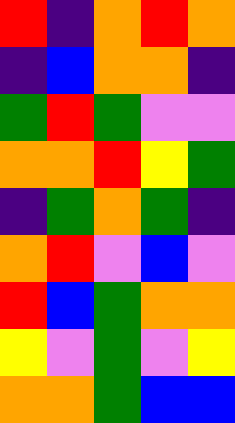[["red", "indigo", "orange", "red", "orange"], ["indigo", "blue", "orange", "orange", "indigo"], ["green", "red", "green", "violet", "violet"], ["orange", "orange", "red", "yellow", "green"], ["indigo", "green", "orange", "green", "indigo"], ["orange", "red", "violet", "blue", "violet"], ["red", "blue", "green", "orange", "orange"], ["yellow", "violet", "green", "violet", "yellow"], ["orange", "orange", "green", "blue", "blue"]]